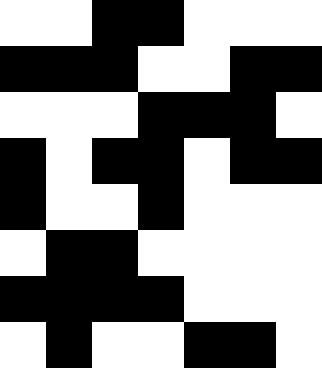[["white", "white", "black", "black", "white", "white", "white"], ["black", "black", "black", "white", "white", "black", "black"], ["white", "white", "white", "black", "black", "black", "white"], ["black", "white", "black", "black", "white", "black", "black"], ["black", "white", "white", "black", "white", "white", "white"], ["white", "black", "black", "white", "white", "white", "white"], ["black", "black", "black", "black", "white", "white", "white"], ["white", "black", "white", "white", "black", "black", "white"]]